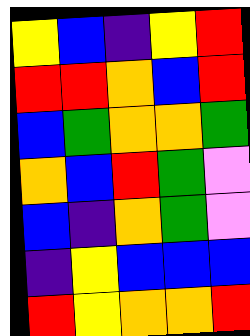[["yellow", "blue", "indigo", "yellow", "red"], ["red", "red", "orange", "blue", "red"], ["blue", "green", "orange", "orange", "green"], ["orange", "blue", "red", "green", "violet"], ["blue", "indigo", "orange", "green", "violet"], ["indigo", "yellow", "blue", "blue", "blue"], ["red", "yellow", "orange", "orange", "red"]]